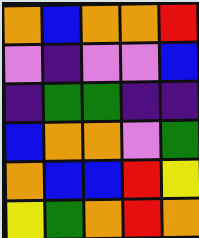[["orange", "blue", "orange", "orange", "red"], ["violet", "indigo", "violet", "violet", "blue"], ["indigo", "green", "green", "indigo", "indigo"], ["blue", "orange", "orange", "violet", "green"], ["orange", "blue", "blue", "red", "yellow"], ["yellow", "green", "orange", "red", "orange"]]